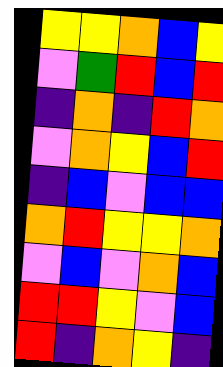[["yellow", "yellow", "orange", "blue", "yellow"], ["violet", "green", "red", "blue", "red"], ["indigo", "orange", "indigo", "red", "orange"], ["violet", "orange", "yellow", "blue", "red"], ["indigo", "blue", "violet", "blue", "blue"], ["orange", "red", "yellow", "yellow", "orange"], ["violet", "blue", "violet", "orange", "blue"], ["red", "red", "yellow", "violet", "blue"], ["red", "indigo", "orange", "yellow", "indigo"]]